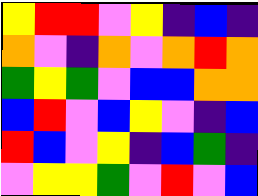[["yellow", "red", "red", "violet", "yellow", "indigo", "blue", "indigo"], ["orange", "violet", "indigo", "orange", "violet", "orange", "red", "orange"], ["green", "yellow", "green", "violet", "blue", "blue", "orange", "orange"], ["blue", "red", "violet", "blue", "yellow", "violet", "indigo", "blue"], ["red", "blue", "violet", "yellow", "indigo", "blue", "green", "indigo"], ["violet", "yellow", "yellow", "green", "violet", "red", "violet", "blue"]]